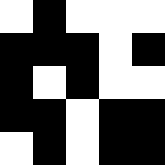[["white", "black", "white", "white", "white"], ["black", "black", "black", "white", "black"], ["black", "white", "black", "white", "white"], ["black", "black", "white", "black", "black"], ["white", "black", "white", "black", "black"]]